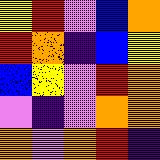[["yellow", "red", "violet", "blue", "orange"], ["red", "orange", "indigo", "blue", "yellow"], ["blue", "yellow", "violet", "red", "orange"], ["violet", "indigo", "violet", "orange", "orange"], ["orange", "violet", "orange", "red", "indigo"]]